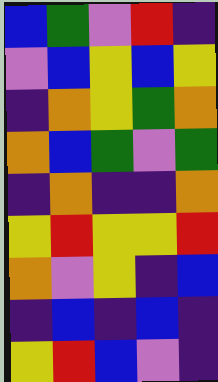[["blue", "green", "violet", "red", "indigo"], ["violet", "blue", "yellow", "blue", "yellow"], ["indigo", "orange", "yellow", "green", "orange"], ["orange", "blue", "green", "violet", "green"], ["indigo", "orange", "indigo", "indigo", "orange"], ["yellow", "red", "yellow", "yellow", "red"], ["orange", "violet", "yellow", "indigo", "blue"], ["indigo", "blue", "indigo", "blue", "indigo"], ["yellow", "red", "blue", "violet", "indigo"]]